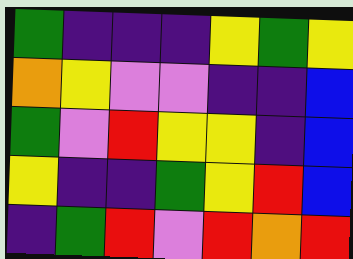[["green", "indigo", "indigo", "indigo", "yellow", "green", "yellow"], ["orange", "yellow", "violet", "violet", "indigo", "indigo", "blue"], ["green", "violet", "red", "yellow", "yellow", "indigo", "blue"], ["yellow", "indigo", "indigo", "green", "yellow", "red", "blue"], ["indigo", "green", "red", "violet", "red", "orange", "red"]]